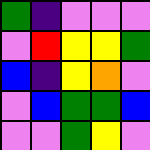[["green", "indigo", "violet", "violet", "violet"], ["violet", "red", "yellow", "yellow", "green"], ["blue", "indigo", "yellow", "orange", "violet"], ["violet", "blue", "green", "green", "blue"], ["violet", "violet", "green", "yellow", "violet"]]